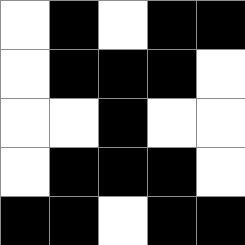[["white", "black", "white", "black", "black"], ["white", "black", "black", "black", "white"], ["white", "white", "black", "white", "white"], ["white", "black", "black", "black", "white"], ["black", "black", "white", "black", "black"]]